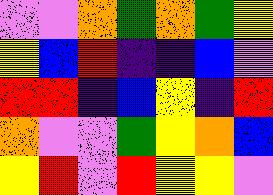[["violet", "violet", "orange", "green", "orange", "green", "yellow"], ["yellow", "blue", "red", "indigo", "indigo", "blue", "violet"], ["red", "red", "indigo", "blue", "yellow", "indigo", "red"], ["orange", "violet", "violet", "green", "yellow", "orange", "blue"], ["yellow", "red", "violet", "red", "yellow", "yellow", "violet"]]